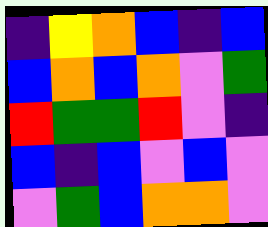[["indigo", "yellow", "orange", "blue", "indigo", "blue"], ["blue", "orange", "blue", "orange", "violet", "green"], ["red", "green", "green", "red", "violet", "indigo"], ["blue", "indigo", "blue", "violet", "blue", "violet"], ["violet", "green", "blue", "orange", "orange", "violet"]]